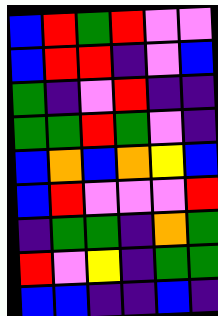[["blue", "red", "green", "red", "violet", "violet"], ["blue", "red", "red", "indigo", "violet", "blue"], ["green", "indigo", "violet", "red", "indigo", "indigo"], ["green", "green", "red", "green", "violet", "indigo"], ["blue", "orange", "blue", "orange", "yellow", "blue"], ["blue", "red", "violet", "violet", "violet", "red"], ["indigo", "green", "green", "indigo", "orange", "green"], ["red", "violet", "yellow", "indigo", "green", "green"], ["blue", "blue", "indigo", "indigo", "blue", "indigo"]]